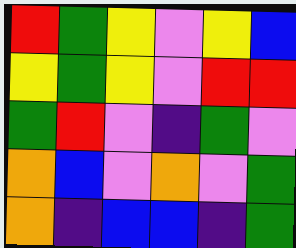[["red", "green", "yellow", "violet", "yellow", "blue"], ["yellow", "green", "yellow", "violet", "red", "red"], ["green", "red", "violet", "indigo", "green", "violet"], ["orange", "blue", "violet", "orange", "violet", "green"], ["orange", "indigo", "blue", "blue", "indigo", "green"]]